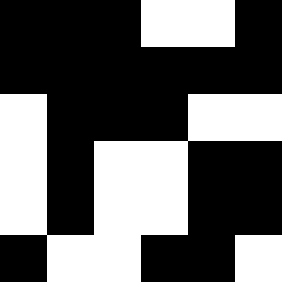[["black", "black", "black", "white", "white", "black"], ["black", "black", "black", "black", "black", "black"], ["white", "black", "black", "black", "white", "white"], ["white", "black", "white", "white", "black", "black"], ["white", "black", "white", "white", "black", "black"], ["black", "white", "white", "black", "black", "white"]]